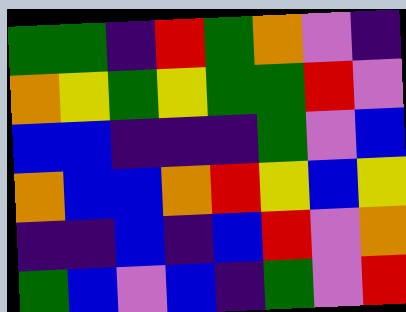[["green", "green", "indigo", "red", "green", "orange", "violet", "indigo"], ["orange", "yellow", "green", "yellow", "green", "green", "red", "violet"], ["blue", "blue", "indigo", "indigo", "indigo", "green", "violet", "blue"], ["orange", "blue", "blue", "orange", "red", "yellow", "blue", "yellow"], ["indigo", "indigo", "blue", "indigo", "blue", "red", "violet", "orange"], ["green", "blue", "violet", "blue", "indigo", "green", "violet", "red"]]